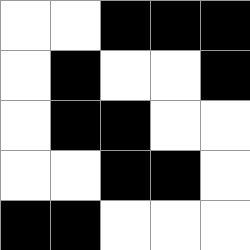[["white", "white", "black", "black", "black"], ["white", "black", "white", "white", "black"], ["white", "black", "black", "white", "white"], ["white", "white", "black", "black", "white"], ["black", "black", "white", "white", "white"]]